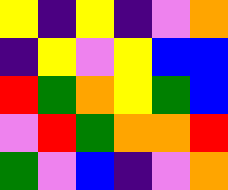[["yellow", "indigo", "yellow", "indigo", "violet", "orange"], ["indigo", "yellow", "violet", "yellow", "blue", "blue"], ["red", "green", "orange", "yellow", "green", "blue"], ["violet", "red", "green", "orange", "orange", "red"], ["green", "violet", "blue", "indigo", "violet", "orange"]]